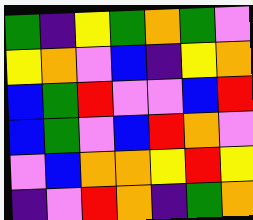[["green", "indigo", "yellow", "green", "orange", "green", "violet"], ["yellow", "orange", "violet", "blue", "indigo", "yellow", "orange"], ["blue", "green", "red", "violet", "violet", "blue", "red"], ["blue", "green", "violet", "blue", "red", "orange", "violet"], ["violet", "blue", "orange", "orange", "yellow", "red", "yellow"], ["indigo", "violet", "red", "orange", "indigo", "green", "orange"]]